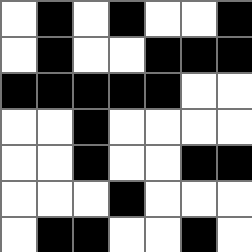[["white", "black", "white", "black", "white", "white", "black"], ["white", "black", "white", "white", "black", "black", "black"], ["black", "black", "black", "black", "black", "white", "white"], ["white", "white", "black", "white", "white", "white", "white"], ["white", "white", "black", "white", "white", "black", "black"], ["white", "white", "white", "black", "white", "white", "white"], ["white", "black", "black", "white", "white", "black", "white"]]